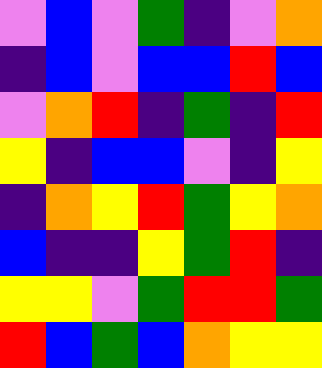[["violet", "blue", "violet", "green", "indigo", "violet", "orange"], ["indigo", "blue", "violet", "blue", "blue", "red", "blue"], ["violet", "orange", "red", "indigo", "green", "indigo", "red"], ["yellow", "indigo", "blue", "blue", "violet", "indigo", "yellow"], ["indigo", "orange", "yellow", "red", "green", "yellow", "orange"], ["blue", "indigo", "indigo", "yellow", "green", "red", "indigo"], ["yellow", "yellow", "violet", "green", "red", "red", "green"], ["red", "blue", "green", "blue", "orange", "yellow", "yellow"]]